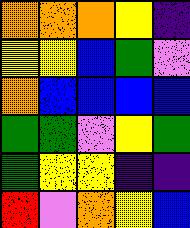[["orange", "orange", "orange", "yellow", "indigo"], ["yellow", "yellow", "blue", "green", "violet"], ["orange", "blue", "blue", "blue", "blue"], ["green", "green", "violet", "yellow", "green"], ["green", "yellow", "yellow", "indigo", "indigo"], ["red", "violet", "orange", "yellow", "blue"]]